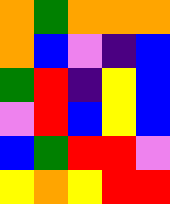[["orange", "green", "orange", "orange", "orange"], ["orange", "blue", "violet", "indigo", "blue"], ["green", "red", "indigo", "yellow", "blue"], ["violet", "red", "blue", "yellow", "blue"], ["blue", "green", "red", "red", "violet"], ["yellow", "orange", "yellow", "red", "red"]]